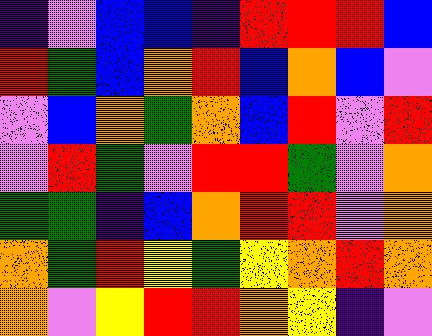[["indigo", "violet", "blue", "blue", "indigo", "red", "red", "red", "blue"], ["red", "green", "blue", "orange", "red", "blue", "orange", "blue", "violet"], ["violet", "blue", "orange", "green", "orange", "blue", "red", "violet", "red"], ["violet", "red", "green", "violet", "red", "red", "green", "violet", "orange"], ["green", "green", "indigo", "blue", "orange", "red", "red", "violet", "orange"], ["orange", "green", "red", "yellow", "green", "yellow", "orange", "red", "orange"], ["orange", "violet", "yellow", "red", "red", "orange", "yellow", "indigo", "violet"]]